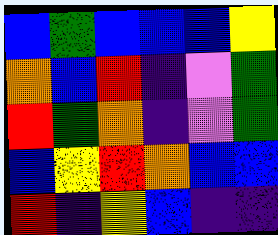[["blue", "green", "blue", "blue", "blue", "yellow"], ["orange", "blue", "red", "indigo", "violet", "green"], ["red", "green", "orange", "indigo", "violet", "green"], ["blue", "yellow", "red", "orange", "blue", "blue"], ["red", "indigo", "yellow", "blue", "indigo", "indigo"]]